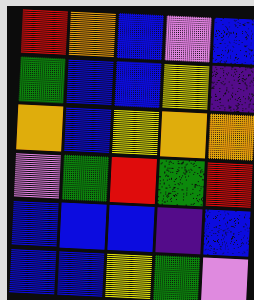[["red", "orange", "blue", "violet", "blue"], ["green", "blue", "blue", "yellow", "indigo"], ["orange", "blue", "yellow", "orange", "orange"], ["violet", "green", "red", "green", "red"], ["blue", "blue", "blue", "indigo", "blue"], ["blue", "blue", "yellow", "green", "violet"]]